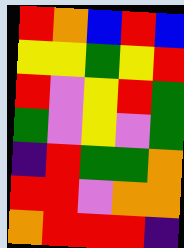[["red", "orange", "blue", "red", "blue"], ["yellow", "yellow", "green", "yellow", "red"], ["red", "violet", "yellow", "red", "green"], ["green", "violet", "yellow", "violet", "green"], ["indigo", "red", "green", "green", "orange"], ["red", "red", "violet", "orange", "orange"], ["orange", "red", "red", "red", "indigo"]]